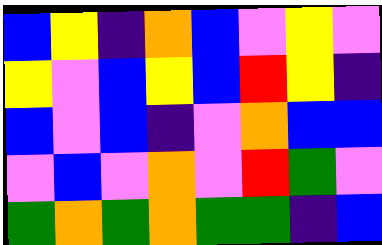[["blue", "yellow", "indigo", "orange", "blue", "violet", "yellow", "violet"], ["yellow", "violet", "blue", "yellow", "blue", "red", "yellow", "indigo"], ["blue", "violet", "blue", "indigo", "violet", "orange", "blue", "blue"], ["violet", "blue", "violet", "orange", "violet", "red", "green", "violet"], ["green", "orange", "green", "orange", "green", "green", "indigo", "blue"]]